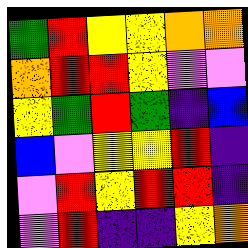[["green", "red", "yellow", "yellow", "orange", "orange"], ["orange", "red", "red", "yellow", "violet", "violet"], ["yellow", "green", "red", "green", "indigo", "blue"], ["blue", "violet", "yellow", "yellow", "red", "indigo"], ["violet", "red", "yellow", "red", "red", "indigo"], ["violet", "red", "indigo", "indigo", "yellow", "orange"]]